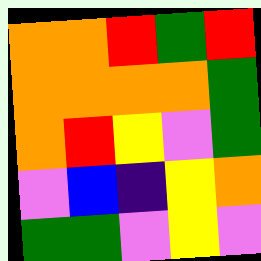[["orange", "orange", "red", "green", "red"], ["orange", "orange", "orange", "orange", "green"], ["orange", "red", "yellow", "violet", "green"], ["violet", "blue", "indigo", "yellow", "orange"], ["green", "green", "violet", "yellow", "violet"]]